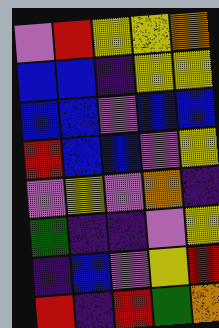[["violet", "red", "yellow", "yellow", "orange"], ["blue", "blue", "indigo", "yellow", "yellow"], ["blue", "blue", "violet", "blue", "blue"], ["red", "blue", "blue", "violet", "yellow"], ["violet", "yellow", "violet", "orange", "indigo"], ["green", "indigo", "indigo", "violet", "yellow"], ["indigo", "blue", "violet", "yellow", "red"], ["red", "indigo", "red", "green", "orange"]]